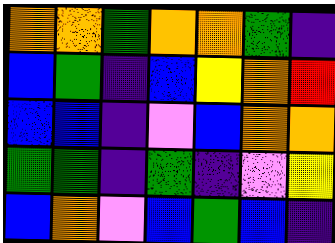[["orange", "orange", "green", "orange", "orange", "green", "indigo"], ["blue", "green", "indigo", "blue", "yellow", "orange", "red"], ["blue", "blue", "indigo", "violet", "blue", "orange", "orange"], ["green", "green", "indigo", "green", "indigo", "violet", "yellow"], ["blue", "orange", "violet", "blue", "green", "blue", "indigo"]]